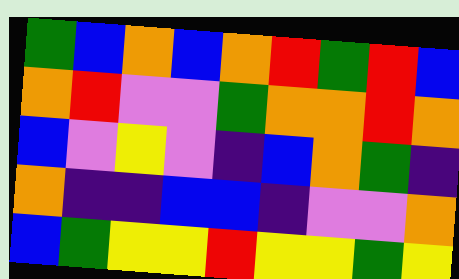[["green", "blue", "orange", "blue", "orange", "red", "green", "red", "blue"], ["orange", "red", "violet", "violet", "green", "orange", "orange", "red", "orange"], ["blue", "violet", "yellow", "violet", "indigo", "blue", "orange", "green", "indigo"], ["orange", "indigo", "indigo", "blue", "blue", "indigo", "violet", "violet", "orange"], ["blue", "green", "yellow", "yellow", "red", "yellow", "yellow", "green", "yellow"]]